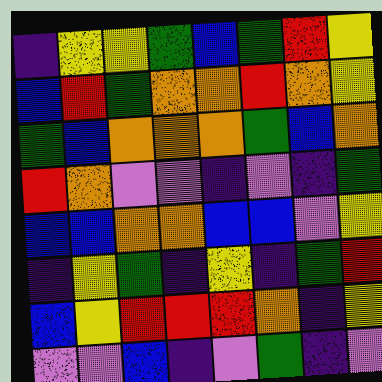[["indigo", "yellow", "yellow", "green", "blue", "green", "red", "yellow"], ["blue", "red", "green", "orange", "orange", "red", "orange", "yellow"], ["green", "blue", "orange", "orange", "orange", "green", "blue", "orange"], ["red", "orange", "violet", "violet", "indigo", "violet", "indigo", "green"], ["blue", "blue", "orange", "orange", "blue", "blue", "violet", "yellow"], ["indigo", "yellow", "green", "indigo", "yellow", "indigo", "green", "red"], ["blue", "yellow", "red", "red", "red", "orange", "indigo", "yellow"], ["violet", "violet", "blue", "indigo", "violet", "green", "indigo", "violet"]]